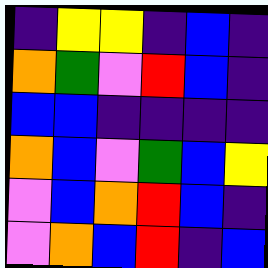[["indigo", "yellow", "yellow", "indigo", "blue", "indigo"], ["orange", "green", "violet", "red", "blue", "indigo"], ["blue", "blue", "indigo", "indigo", "indigo", "indigo"], ["orange", "blue", "violet", "green", "blue", "yellow"], ["violet", "blue", "orange", "red", "blue", "indigo"], ["violet", "orange", "blue", "red", "indigo", "blue"]]